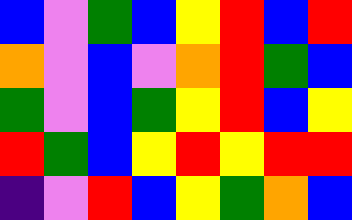[["blue", "violet", "green", "blue", "yellow", "red", "blue", "red"], ["orange", "violet", "blue", "violet", "orange", "red", "green", "blue"], ["green", "violet", "blue", "green", "yellow", "red", "blue", "yellow"], ["red", "green", "blue", "yellow", "red", "yellow", "red", "red"], ["indigo", "violet", "red", "blue", "yellow", "green", "orange", "blue"]]